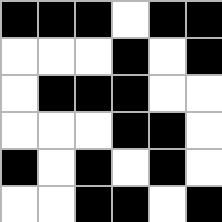[["black", "black", "black", "white", "black", "black"], ["white", "white", "white", "black", "white", "black"], ["white", "black", "black", "black", "white", "white"], ["white", "white", "white", "black", "black", "white"], ["black", "white", "black", "white", "black", "white"], ["white", "white", "black", "black", "white", "black"]]